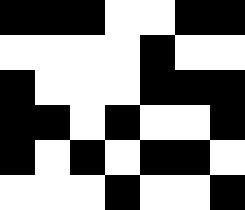[["black", "black", "black", "white", "white", "black", "black"], ["white", "white", "white", "white", "black", "white", "white"], ["black", "white", "white", "white", "black", "black", "black"], ["black", "black", "white", "black", "white", "white", "black"], ["black", "white", "black", "white", "black", "black", "white"], ["white", "white", "white", "black", "white", "white", "black"]]